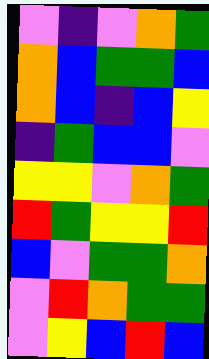[["violet", "indigo", "violet", "orange", "green"], ["orange", "blue", "green", "green", "blue"], ["orange", "blue", "indigo", "blue", "yellow"], ["indigo", "green", "blue", "blue", "violet"], ["yellow", "yellow", "violet", "orange", "green"], ["red", "green", "yellow", "yellow", "red"], ["blue", "violet", "green", "green", "orange"], ["violet", "red", "orange", "green", "green"], ["violet", "yellow", "blue", "red", "blue"]]